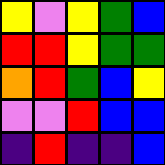[["yellow", "violet", "yellow", "green", "blue"], ["red", "red", "yellow", "green", "green"], ["orange", "red", "green", "blue", "yellow"], ["violet", "violet", "red", "blue", "blue"], ["indigo", "red", "indigo", "indigo", "blue"]]